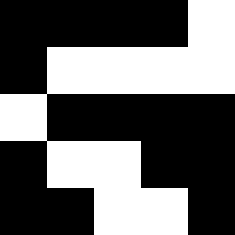[["black", "black", "black", "black", "white"], ["black", "white", "white", "white", "white"], ["white", "black", "black", "black", "black"], ["black", "white", "white", "black", "black"], ["black", "black", "white", "white", "black"]]